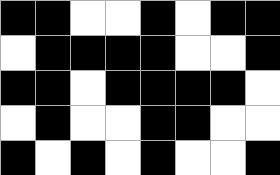[["black", "black", "white", "white", "black", "white", "black", "black"], ["white", "black", "black", "black", "black", "white", "white", "black"], ["black", "black", "white", "black", "black", "black", "black", "white"], ["white", "black", "white", "white", "black", "black", "white", "white"], ["black", "white", "black", "white", "black", "white", "white", "black"]]